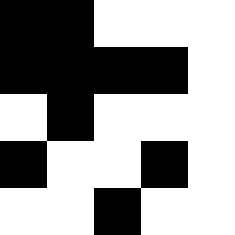[["black", "black", "white", "white", "white"], ["black", "black", "black", "black", "white"], ["white", "black", "white", "white", "white"], ["black", "white", "white", "black", "white"], ["white", "white", "black", "white", "white"]]